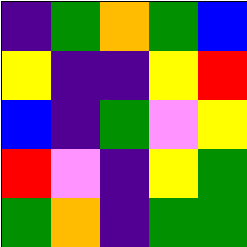[["indigo", "green", "orange", "green", "blue"], ["yellow", "indigo", "indigo", "yellow", "red"], ["blue", "indigo", "green", "violet", "yellow"], ["red", "violet", "indigo", "yellow", "green"], ["green", "orange", "indigo", "green", "green"]]